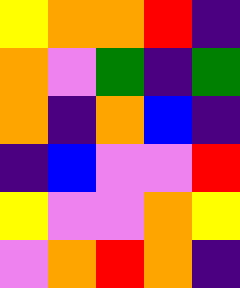[["yellow", "orange", "orange", "red", "indigo"], ["orange", "violet", "green", "indigo", "green"], ["orange", "indigo", "orange", "blue", "indigo"], ["indigo", "blue", "violet", "violet", "red"], ["yellow", "violet", "violet", "orange", "yellow"], ["violet", "orange", "red", "orange", "indigo"]]